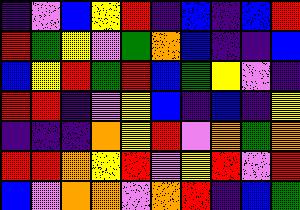[["indigo", "violet", "blue", "yellow", "red", "indigo", "blue", "indigo", "blue", "red"], ["red", "green", "yellow", "violet", "green", "orange", "blue", "indigo", "indigo", "blue"], ["blue", "yellow", "red", "green", "red", "blue", "green", "yellow", "violet", "indigo"], ["red", "red", "indigo", "violet", "yellow", "blue", "indigo", "blue", "indigo", "yellow"], ["indigo", "indigo", "indigo", "orange", "yellow", "red", "violet", "orange", "green", "orange"], ["red", "red", "orange", "yellow", "red", "violet", "yellow", "red", "violet", "red"], ["blue", "violet", "orange", "orange", "violet", "orange", "red", "indigo", "blue", "green"]]